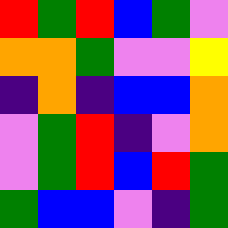[["red", "green", "red", "blue", "green", "violet"], ["orange", "orange", "green", "violet", "violet", "yellow"], ["indigo", "orange", "indigo", "blue", "blue", "orange"], ["violet", "green", "red", "indigo", "violet", "orange"], ["violet", "green", "red", "blue", "red", "green"], ["green", "blue", "blue", "violet", "indigo", "green"]]